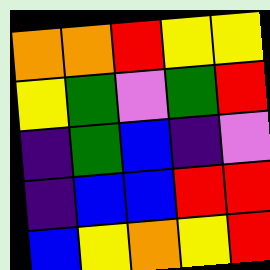[["orange", "orange", "red", "yellow", "yellow"], ["yellow", "green", "violet", "green", "red"], ["indigo", "green", "blue", "indigo", "violet"], ["indigo", "blue", "blue", "red", "red"], ["blue", "yellow", "orange", "yellow", "red"]]